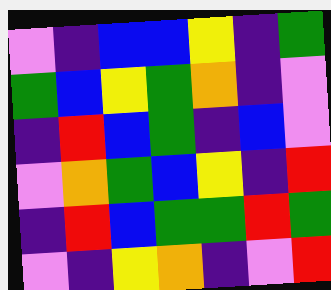[["violet", "indigo", "blue", "blue", "yellow", "indigo", "green"], ["green", "blue", "yellow", "green", "orange", "indigo", "violet"], ["indigo", "red", "blue", "green", "indigo", "blue", "violet"], ["violet", "orange", "green", "blue", "yellow", "indigo", "red"], ["indigo", "red", "blue", "green", "green", "red", "green"], ["violet", "indigo", "yellow", "orange", "indigo", "violet", "red"]]